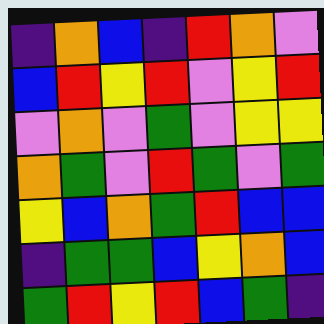[["indigo", "orange", "blue", "indigo", "red", "orange", "violet"], ["blue", "red", "yellow", "red", "violet", "yellow", "red"], ["violet", "orange", "violet", "green", "violet", "yellow", "yellow"], ["orange", "green", "violet", "red", "green", "violet", "green"], ["yellow", "blue", "orange", "green", "red", "blue", "blue"], ["indigo", "green", "green", "blue", "yellow", "orange", "blue"], ["green", "red", "yellow", "red", "blue", "green", "indigo"]]